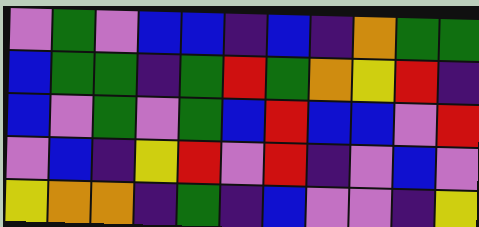[["violet", "green", "violet", "blue", "blue", "indigo", "blue", "indigo", "orange", "green", "green"], ["blue", "green", "green", "indigo", "green", "red", "green", "orange", "yellow", "red", "indigo"], ["blue", "violet", "green", "violet", "green", "blue", "red", "blue", "blue", "violet", "red"], ["violet", "blue", "indigo", "yellow", "red", "violet", "red", "indigo", "violet", "blue", "violet"], ["yellow", "orange", "orange", "indigo", "green", "indigo", "blue", "violet", "violet", "indigo", "yellow"]]